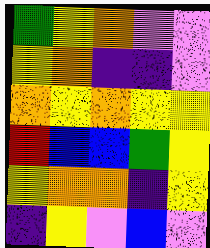[["green", "yellow", "orange", "violet", "violet"], ["yellow", "orange", "indigo", "indigo", "violet"], ["orange", "yellow", "orange", "yellow", "yellow"], ["red", "blue", "blue", "green", "yellow"], ["yellow", "orange", "orange", "indigo", "yellow"], ["indigo", "yellow", "violet", "blue", "violet"]]